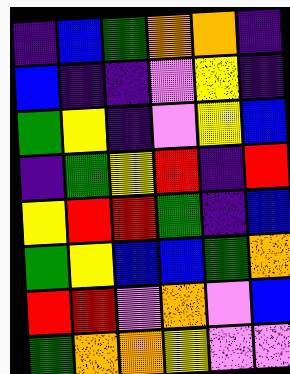[["indigo", "blue", "green", "orange", "orange", "indigo"], ["blue", "indigo", "indigo", "violet", "yellow", "indigo"], ["green", "yellow", "indigo", "violet", "yellow", "blue"], ["indigo", "green", "yellow", "red", "indigo", "red"], ["yellow", "red", "red", "green", "indigo", "blue"], ["green", "yellow", "blue", "blue", "green", "orange"], ["red", "red", "violet", "orange", "violet", "blue"], ["green", "orange", "orange", "yellow", "violet", "violet"]]